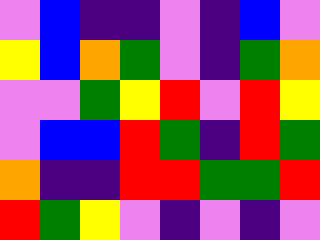[["violet", "blue", "indigo", "indigo", "violet", "indigo", "blue", "violet"], ["yellow", "blue", "orange", "green", "violet", "indigo", "green", "orange"], ["violet", "violet", "green", "yellow", "red", "violet", "red", "yellow"], ["violet", "blue", "blue", "red", "green", "indigo", "red", "green"], ["orange", "indigo", "indigo", "red", "red", "green", "green", "red"], ["red", "green", "yellow", "violet", "indigo", "violet", "indigo", "violet"]]